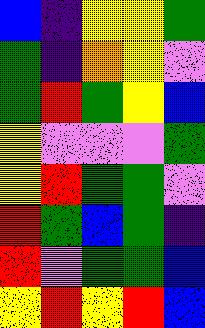[["blue", "indigo", "yellow", "yellow", "green"], ["green", "indigo", "orange", "yellow", "violet"], ["green", "red", "green", "yellow", "blue"], ["yellow", "violet", "violet", "violet", "green"], ["yellow", "red", "green", "green", "violet"], ["red", "green", "blue", "green", "indigo"], ["red", "violet", "green", "green", "blue"], ["yellow", "red", "yellow", "red", "blue"]]